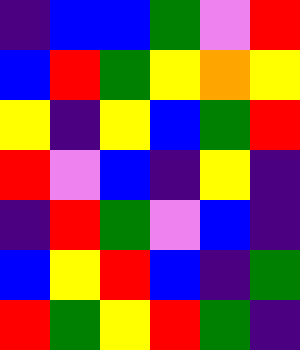[["indigo", "blue", "blue", "green", "violet", "red"], ["blue", "red", "green", "yellow", "orange", "yellow"], ["yellow", "indigo", "yellow", "blue", "green", "red"], ["red", "violet", "blue", "indigo", "yellow", "indigo"], ["indigo", "red", "green", "violet", "blue", "indigo"], ["blue", "yellow", "red", "blue", "indigo", "green"], ["red", "green", "yellow", "red", "green", "indigo"]]